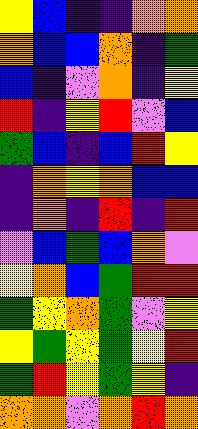[["yellow", "blue", "indigo", "indigo", "orange", "orange"], ["orange", "blue", "blue", "orange", "indigo", "green"], ["blue", "indigo", "violet", "orange", "indigo", "yellow"], ["red", "indigo", "yellow", "red", "violet", "blue"], ["green", "blue", "indigo", "blue", "red", "yellow"], ["indigo", "orange", "yellow", "orange", "blue", "blue"], ["indigo", "orange", "indigo", "red", "indigo", "red"], ["violet", "blue", "green", "blue", "orange", "violet"], ["yellow", "orange", "blue", "green", "red", "red"], ["green", "yellow", "orange", "green", "violet", "yellow"], ["yellow", "green", "yellow", "green", "yellow", "red"], ["green", "red", "yellow", "green", "yellow", "indigo"], ["orange", "orange", "violet", "orange", "red", "orange"]]